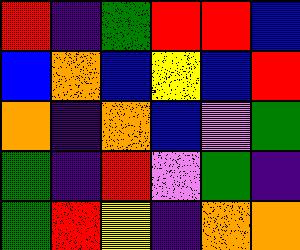[["red", "indigo", "green", "red", "red", "blue"], ["blue", "orange", "blue", "yellow", "blue", "red"], ["orange", "indigo", "orange", "blue", "violet", "green"], ["green", "indigo", "red", "violet", "green", "indigo"], ["green", "red", "yellow", "indigo", "orange", "orange"]]